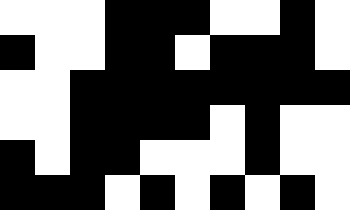[["white", "white", "white", "black", "black", "black", "white", "white", "black", "white"], ["black", "white", "white", "black", "black", "white", "black", "black", "black", "white"], ["white", "white", "black", "black", "black", "black", "black", "black", "black", "black"], ["white", "white", "black", "black", "black", "black", "white", "black", "white", "white"], ["black", "white", "black", "black", "white", "white", "white", "black", "white", "white"], ["black", "black", "black", "white", "black", "white", "black", "white", "black", "white"]]